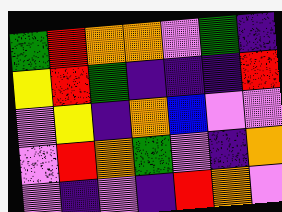[["green", "red", "orange", "orange", "violet", "green", "indigo"], ["yellow", "red", "green", "indigo", "indigo", "indigo", "red"], ["violet", "yellow", "indigo", "orange", "blue", "violet", "violet"], ["violet", "red", "orange", "green", "violet", "indigo", "orange"], ["violet", "indigo", "violet", "indigo", "red", "orange", "violet"]]